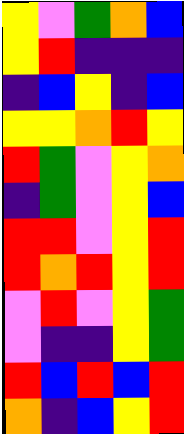[["yellow", "violet", "green", "orange", "blue"], ["yellow", "red", "indigo", "indigo", "indigo"], ["indigo", "blue", "yellow", "indigo", "blue"], ["yellow", "yellow", "orange", "red", "yellow"], ["red", "green", "violet", "yellow", "orange"], ["indigo", "green", "violet", "yellow", "blue"], ["red", "red", "violet", "yellow", "red"], ["red", "orange", "red", "yellow", "red"], ["violet", "red", "violet", "yellow", "green"], ["violet", "indigo", "indigo", "yellow", "green"], ["red", "blue", "red", "blue", "red"], ["orange", "indigo", "blue", "yellow", "red"]]